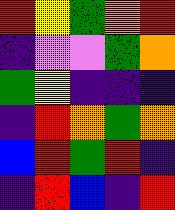[["red", "yellow", "green", "orange", "red"], ["indigo", "violet", "violet", "green", "orange"], ["green", "yellow", "indigo", "indigo", "indigo"], ["indigo", "red", "orange", "green", "orange"], ["blue", "red", "green", "red", "indigo"], ["indigo", "red", "blue", "indigo", "red"]]